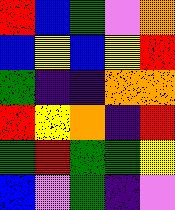[["red", "blue", "green", "violet", "orange"], ["blue", "yellow", "blue", "yellow", "red"], ["green", "indigo", "indigo", "orange", "orange"], ["red", "yellow", "orange", "indigo", "red"], ["green", "red", "green", "green", "yellow"], ["blue", "violet", "green", "indigo", "violet"]]